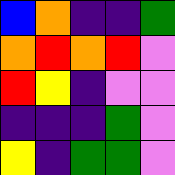[["blue", "orange", "indigo", "indigo", "green"], ["orange", "red", "orange", "red", "violet"], ["red", "yellow", "indigo", "violet", "violet"], ["indigo", "indigo", "indigo", "green", "violet"], ["yellow", "indigo", "green", "green", "violet"]]